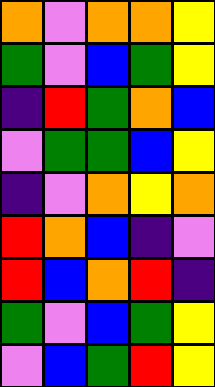[["orange", "violet", "orange", "orange", "yellow"], ["green", "violet", "blue", "green", "yellow"], ["indigo", "red", "green", "orange", "blue"], ["violet", "green", "green", "blue", "yellow"], ["indigo", "violet", "orange", "yellow", "orange"], ["red", "orange", "blue", "indigo", "violet"], ["red", "blue", "orange", "red", "indigo"], ["green", "violet", "blue", "green", "yellow"], ["violet", "blue", "green", "red", "yellow"]]